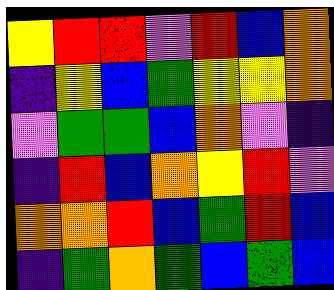[["yellow", "red", "red", "violet", "red", "blue", "orange"], ["indigo", "yellow", "blue", "green", "yellow", "yellow", "orange"], ["violet", "green", "green", "blue", "orange", "violet", "indigo"], ["indigo", "red", "blue", "orange", "yellow", "red", "violet"], ["orange", "orange", "red", "blue", "green", "red", "blue"], ["indigo", "green", "orange", "green", "blue", "green", "blue"]]